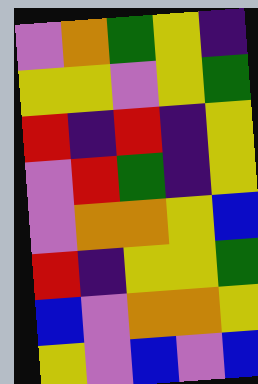[["violet", "orange", "green", "yellow", "indigo"], ["yellow", "yellow", "violet", "yellow", "green"], ["red", "indigo", "red", "indigo", "yellow"], ["violet", "red", "green", "indigo", "yellow"], ["violet", "orange", "orange", "yellow", "blue"], ["red", "indigo", "yellow", "yellow", "green"], ["blue", "violet", "orange", "orange", "yellow"], ["yellow", "violet", "blue", "violet", "blue"]]